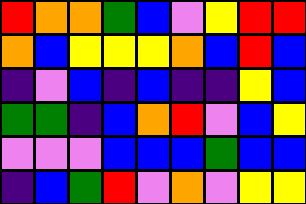[["red", "orange", "orange", "green", "blue", "violet", "yellow", "red", "red"], ["orange", "blue", "yellow", "yellow", "yellow", "orange", "blue", "red", "blue"], ["indigo", "violet", "blue", "indigo", "blue", "indigo", "indigo", "yellow", "blue"], ["green", "green", "indigo", "blue", "orange", "red", "violet", "blue", "yellow"], ["violet", "violet", "violet", "blue", "blue", "blue", "green", "blue", "blue"], ["indigo", "blue", "green", "red", "violet", "orange", "violet", "yellow", "yellow"]]